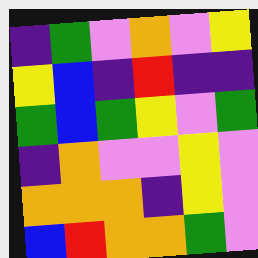[["indigo", "green", "violet", "orange", "violet", "yellow"], ["yellow", "blue", "indigo", "red", "indigo", "indigo"], ["green", "blue", "green", "yellow", "violet", "green"], ["indigo", "orange", "violet", "violet", "yellow", "violet"], ["orange", "orange", "orange", "indigo", "yellow", "violet"], ["blue", "red", "orange", "orange", "green", "violet"]]